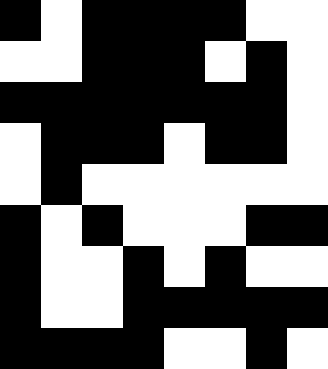[["black", "white", "black", "black", "black", "black", "white", "white"], ["white", "white", "black", "black", "black", "white", "black", "white"], ["black", "black", "black", "black", "black", "black", "black", "white"], ["white", "black", "black", "black", "white", "black", "black", "white"], ["white", "black", "white", "white", "white", "white", "white", "white"], ["black", "white", "black", "white", "white", "white", "black", "black"], ["black", "white", "white", "black", "white", "black", "white", "white"], ["black", "white", "white", "black", "black", "black", "black", "black"], ["black", "black", "black", "black", "white", "white", "black", "white"]]